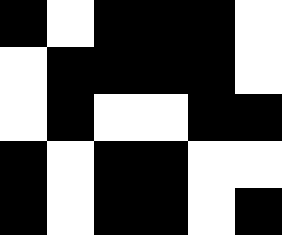[["black", "white", "black", "black", "black", "white"], ["white", "black", "black", "black", "black", "white"], ["white", "black", "white", "white", "black", "black"], ["black", "white", "black", "black", "white", "white"], ["black", "white", "black", "black", "white", "black"]]